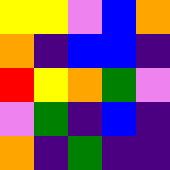[["yellow", "yellow", "violet", "blue", "orange"], ["orange", "indigo", "blue", "blue", "indigo"], ["red", "yellow", "orange", "green", "violet"], ["violet", "green", "indigo", "blue", "indigo"], ["orange", "indigo", "green", "indigo", "indigo"]]